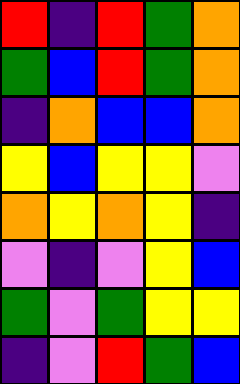[["red", "indigo", "red", "green", "orange"], ["green", "blue", "red", "green", "orange"], ["indigo", "orange", "blue", "blue", "orange"], ["yellow", "blue", "yellow", "yellow", "violet"], ["orange", "yellow", "orange", "yellow", "indigo"], ["violet", "indigo", "violet", "yellow", "blue"], ["green", "violet", "green", "yellow", "yellow"], ["indigo", "violet", "red", "green", "blue"]]